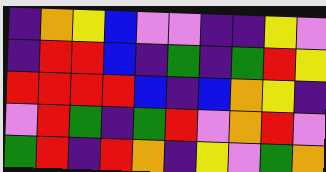[["indigo", "orange", "yellow", "blue", "violet", "violet", "indigo", "indigo", "yellow", "violet"], ["indigo", "red", "red", "blue", "indigo", "green", "indigo", "green", "red", "yellow"], ["red", "red", "red", "red", "blue", "indigo", "blue", "orange", "yellow", "indigo"], ["violet", "red", "green", "indigo", "green", "red", "violet", "orange", "red", "violet"], ["green", "red", "indigo", "red", "orange", "indigo", "yellow", "violet", "green", "orange"]]